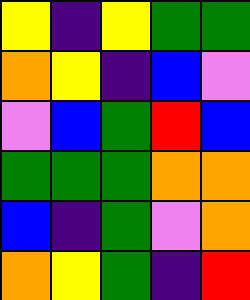[["yellow", "indigo", "yellow", "green", "green"], ["orange", "yellow", "indigo", "blue", "violet"], ["violet", "blue", "green", "red", "blue"], ["green", "green", "green", "orange", "orange"], ["blue", "indigo", "green", "violet", "orange"], ["orange", "yellow", "green", "indigo", "red"]]